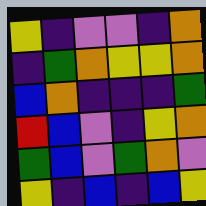[["yellow", "indigo", "violet", "violet", "indigo", "orange"], ["indigo", "green", "orange", "yellow", "yellow", "orange"], ["blue", "orange", "indigo", "indigo", "indigo", "green"], ["red", "blue", "violet", "indigo", "yellow", "orange"], ["green", "blue", "violet", "green", "orange", "violet"], ["yellow", "indigo", "blue", "indigo", "blue", "yellow"]]